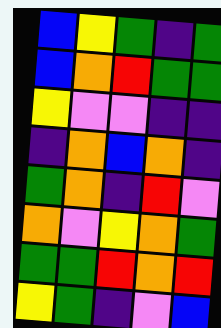[["blue", "yellow", "green", "indigo", "green"], ["blue", "orange", "red", "green", "green"], ["yellow", "violet", "violet", "indigo", "indigo"], ["indigo", "orange", "blue", "orange", "indigo"], ["green", "orange", "indigo", "red", "violet"], ["orange", "violet", "yellow", "orange", "green"], ["green", "green", "red", "orange", "red"], ["yellow", "green", "indigo", "violet", "blue"]]